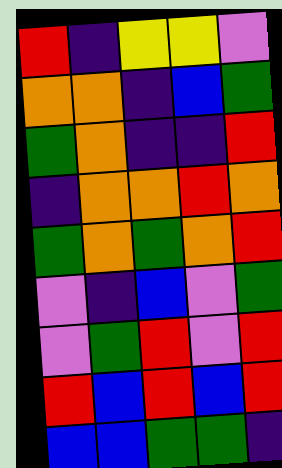[["red", "indigo", "yellow", "yellow", "violet"], ["orange", "orange", "indigo", "blue", "green"], ["green", "orange", "indigo", "indigo", "red"], ["indigo", "orange", "orange", "red", "orange"], ["green", "orange", "green", "orange", "red"], ["violet", "indigo", "blue", "violet", "green"], ["violet", "green", "red", "violet", "red"], ["red", "blue", "red", "blue", "red"], ["blue", "blue", "green", "green", "indigo"]]